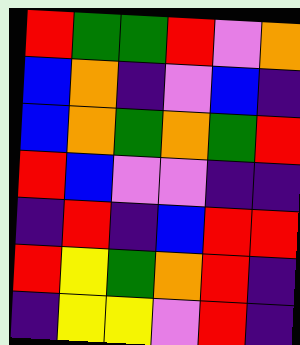[["red", "green", "green", "red", "violet", "orange"], ["blue", "orange", "indigo", "violet", "blue", "indigo"], ["blue", "orange", "green", "orange", "green", "red"], ["red", "blue", "violet", "violet", "indigo", "indigo"], ["indigo", "red", "indigo", "blue", "red", "red"], ["red", "yellow", "green", "orange", "red", "indigo"], ["indigo", "yellow", "yellow", "violet", "red", "indigo"]]